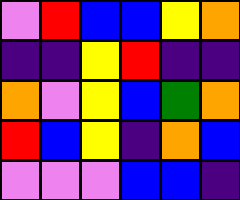[["violet", "red", "blue", "blue", "yellow", "orange"], ["indigo", "indigo", "yellow", "red", "indigo", "indigo"], ["orange", "violet", "yellow", "blue", "green", "orange"], ["red", "blue", "yellow", "indigo", "orange", "blue"], ["violet", "violet", "violet", "blue", "blue", "indigo"]]